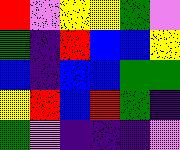[["red", "violet", "yellow", "yellow", "green", "violet"], ["green", "indigo", "red", "blue", "blue", "yellow"], ["blue", "indigo", "blue", "blue", "green", "green"], ["yellow", "red", "blue", "red", "green", "indigo"], ["green", "violet", "indigo", "indigo", "indigo", "violet"]]